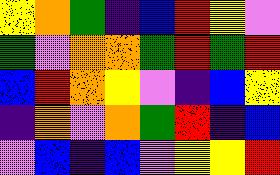[["yellow", "orange", "green", "indigo", "blue", "red", "yellow", "violet"], ["green", "violet", "orange", "orange", "green", "red", "green", "red"], ["blue", "red", "orange", "yellow", "violet", "indigo", "blue", "yellow"], ["indigo", "orange", "violet", "orange", "green", "red", "indigo", "blue"], ["violet", "blue", "indigo", "blue", "violet", "yellow", "yellow", "red"]]